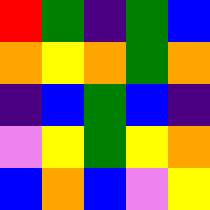[["red", "green", "indigo", "green", "blue"], ["orange", "yellow", "orange", "green", "orange"], ["indigo", "blue", "green", "blue", "indigo"], ["violet", "yellow", "green", "yellow", "orange"], ["blue", "orange", "blue", "violet", "yellow"]]